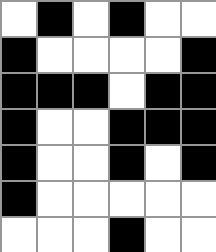[["white", "black", "white", "black", "white", "white"], ["black", "white", "white", "white", "white", "black"], ["black", "black", "black", "white", "black", "black"], ["black", "white", "white", "black", "black", "black"], ["black", "white", "white", "black", "white", "black"], ["black", "white", "white", "white", "white", "white"], ["white", "white", "white", "black", "white", "white"]]